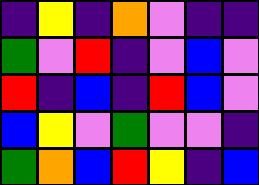[["indigo", "yellow", "indigo", "orange", "violet", "indigo", "indigo"], ["green", "violet", "red", "indigo", "violet", "blue", "violet"], ["red", "indigo", "blue", "indigo", "red", "blue", "violet"], ["blue", "yellow", "violet", "green", "violet", "violet", "indigo"], ["green", "orange", "blue", "red", "yellow", "indigo", "blue"]]